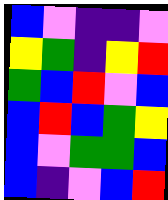[["blue", "violet", "indigo", "indigo", "violet"], ["yellow", "green", "indigo", "yellow", "red"], ["green", "blue", "red", "violet", "blue"], ["blue", "red", "blue", "green", "yellow"], ["blue", "violet", "green", "green", "blue"], ["blue", "indigo", "violet", "blue", "red"]]